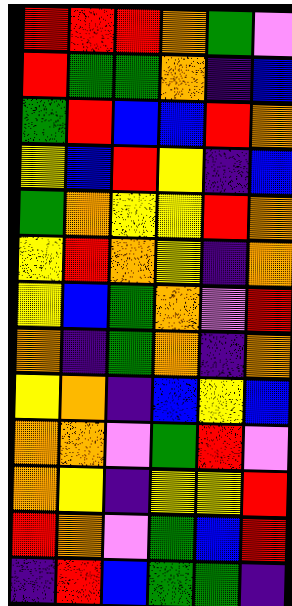[["red", "red", "red", "orange", "green", "violet"], ["red", "green", "green", "orange", "indigo", "blue"], ["green", "red", "blue", "blue", "red", "orange"], ["yellow", "blue", "red", "yellow", "indigo", "blue"], ["green", "orange", "yellow", "yellow", "red", "orange"], ["yellow", "red", "orange", "yellow", "indigo", "orange"], ["yellow", "blue", "green", "orange", "violet", "red"], ["orange", "indigo", "green", "orange", "indigo", "orange"], ["yellow", "orange", "indigo", "blue", "yellow", "blue"], ["orange", "orange", "violet", "green", "red", "violet"], ["orange", "yellow", "indigo", "yellow", "yellow", "red"], ["red", "orange", "violet", "green", "blue", "red"], ["indigo", "red", "blue", "green", "green", "indigo"]]